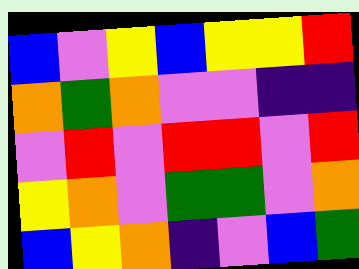[["blue", "violet", "yellow", "blue", "yellow", "yellow", "red"], ["orange", "green", "orange", "violet", "violet", "indigo", "indigo"], ["violet", "red", "violet", "red", "red", "violet", "red"], ["yellow", "orange", "violet", "green", "green", "violet", "orange"], ["blue", "yellow", "orange", "indigo", "violet", "blue", "green"]]